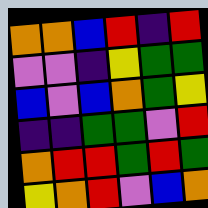[["orange", "orange", "blue", "red", "indigo", "red"], ["violet", "violet", "indigo", "yellow", "green", "green"], ["blue", "violet", "blue", "orange", "green", "yellow"], ["indigo", "indigo", "green", "green", "violet", "red"], ["orange", "red", "red", "green", "red", "green"], ["yellow", "orange", "red", "violet", "blue", "orange"]]